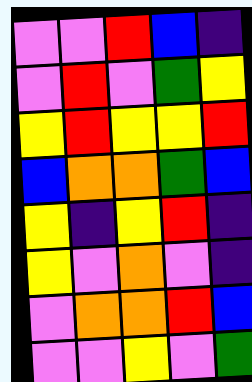[["violet", "violet", "red", "blue", "indigo"], ["violet", "red", "violet", "green", "yellow"], ["yellow", "red", "yellow", "yellow", "red"], ["blue", "orange", "orange", "green", "blue"], ["yellow", "indigo", "yellow", "red", "indigo"], ["yellow", "violet", "orange", "violet", "indigo"], ["violet", "orange", "orange", "red", "blue"], ["violet", "violet", "yellow", "violet", "green"]]